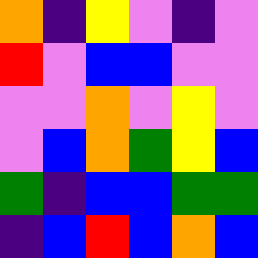[["orange", "indigo", "yellow", "violet", "indigo", "violet"], ["red", "violet", "blue", "blue", "violet", "violet"], ["violet", "violet", "orange", "violet", "yellow", "violet"], ["violet", "blue", "orange", "green", "yellow", "blue"], ["green", "indigo", "blue", "blue", "green", "green"], ["indigo", "blue", "red", "blue", "orange", "blue"]]